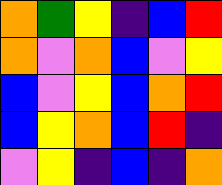[["orange", "green", "yellow", "indigo", "blue", "red"], ["orange", "violet", "orange", "blue", "violet", "yellow"], ["blue", "violet", "yellow", "blue", "orange", "red"], ["blue", "yellow", "orange", "blue", "red", "indigo"], ["violet", "yellow", "indigo", "blue", "indigo", "orange"]]